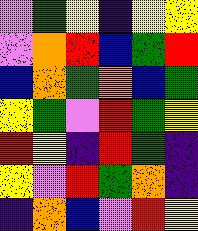[["violet", "green", "yellow", "indigo", "yellow", "yellow"], ["violet", "orange", "red", "blue", "green", "red"], ["blue", "orange", "green", "orange", "blue", "green"], ["yellow", "green", "violet", "red", "green", "yellow"], ["red", "yellow", "indigo", "red", "green", "indigo"], ["yellow", "violet", "red", "green", "orange", "indigo"], ["indigo", "orange", "blue", "violet", "red", "yellow"]]